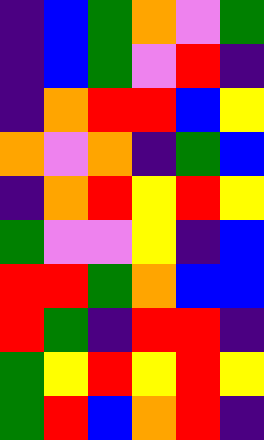[["indigo", "blue", "green", "orange", "violet", "green"], ["indigo", "blue", "green", "violet", "red", "indigo"], ["indigo", "orange", "red", "red", "blue", "yellow"], ["orange", "violet", "orange", "indigo", "green", "blue"], ["indigo", "orange", "red", "yellow", "red", "yellow"], ["green", "violet", "violet", "yellow", "indigo", "blue"], ["red", "red", "green", "orange", "blue", "blue"], ["red", "green", "indigo", "red", "red", "indigo"], ["green", "yellow", "red", "yellow", "red", "yellow"], ["green", "red", "blue", "orange", "red", "indigo"]]